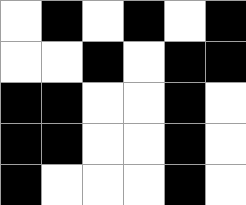[["white", "black", "white", "black", "white", "black"], ["white", "white", "black", "white", "black", "black"], ["black", "black", "white", "white", "black", "white"], ["black", "black", "white", "white", "black", "white"], ["black", "white", "white", "white", "black", "white"]]